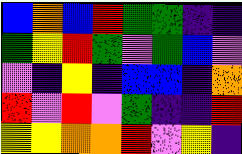[["blue", "orange", "blue", "red", "green", "green", "indigo", "indigo"], ["green", "yellow", "red", "green", "violet", "green", "blue", "violet"], ["violet", "indigo", "yellow", "indigo", "blue", "blue", "indigo", "orange"], ["red", "violet", "red", "violet", "green", "indigo", "indigo", "red"], ["yellow", "yellow", "orange", "orange", "red", "violet", "yellow", "indigo"]]